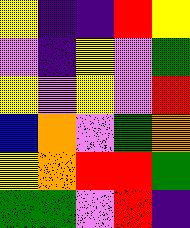[["yellow", "indigo", "indigo", "red", "yellow"], ["violet", "indigo", "yellow", "violet", "green"], ["yellow", "violet", "yellow", "violet", "red"], ["blue", "orange", "violet", "green", "orange"], ["yellow", "orange", "red", "red", "green"], ["green", "green", "violet", "red", "indigo"]]